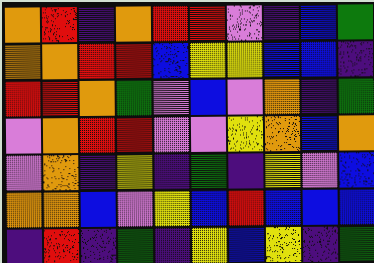[["orange", "red", "indigo", "orange", "red", "red", "violet", "indigo", "blue", "green"], ["orange", "orange", "red", "red", "blue", "yellow", "yellow", "blue", "blue", "indigo"], ["red", "red", "orange", "green", "violet", "blue", "violet", "orange", "indigo", "green"], ["violet", "orange", "red", "red", "violet", "violet", "yellow", "orange", "blue", "orange"], ["violet", "orange", "indigo", "yellow", "indigo", "green", "indigo", "yellow", "violet", "blue"], ["orange", "orange", "blue", "violet", "yellow", "blue", "red", "blue", "blue", "blue"], ["indigo", "red", "indigo", "green", "indigo", "yellow", "blue", "yellow", "indigo", "green"]]